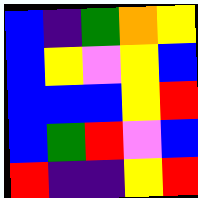[["blue", "indigo", "green", "orange", "yellow"], ["blue", "yellow", "violet", "yellow", "blue"], ["blue", "blue", "blue", "yellow", "red"], ["blue", "green", "red", "violet", "blue"], ["red", "indigo", "indigo", "yellow", "red"]]